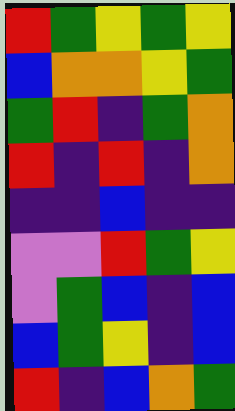[["red", "green", "yellow", "green", "yellow"], ["blue", "orange", "orange", "yellow", "green"], ["green", "red", "indigo", "green", "orange"], ["red", "indigo", "red", "indigo", "orange"], ["indigo", "indigo", "blue", "indigo", "indigo"], ["violet", "violet", "red", "green", "yellow"], ["violet", "green", "blue", "indigo", "blue"], ["blue", "green", "yellow", "indigo", "blue"], ["red", "indigo", "blue", "orange", "green"]]